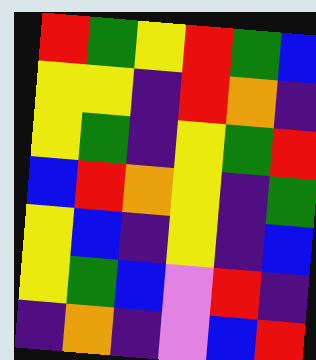[["red", "green", "yellow", "red", "green", "blue"], ["yellow", "yellow", "indigo", "red", "orange", "indigo"], ["yellow", "green", "indigo", "yellow", "green", "red"], ["blue", "red", "orange", "yellow", "indigo", "green"], ["yellow", "blue", "indigo", "yellow", "indigo", "blue"], ["yellow", "green", "blue", "violet", "red", "indigo"], ["indigo", "orange", "indigo", "violet", "blue", "red"]]